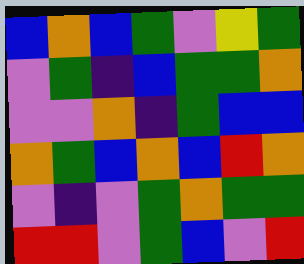[["blue", "orange", "blue", "green", "violet", "yellow", "green"], ["violet", "green", "indigo", "blue", "green", "green", "orange"], ["violet", "violet", "orange", "indigo", "green", "blue", "blue"], ["orange", "green", "blue", "orange", "blue", "red", "orange"], ["violet", "indigo", "violet", "green", "orange", "green", "green"], ["red", "red", "violet", "green", "blue", "violet", "red"]]